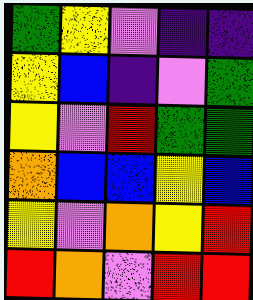[["green", "yellow", "violet", "indigo", "indigo"], ["yellow", "blue", "indigo", "violet", "green"], ["yellow", "violet", "red", "green", "green"], ["orange", "blue", "blue", "yellow", "blue"], ["yellow", "violet", "orange", "yellow", "red"], ["red", "orange", "violet", "red", "red"]]